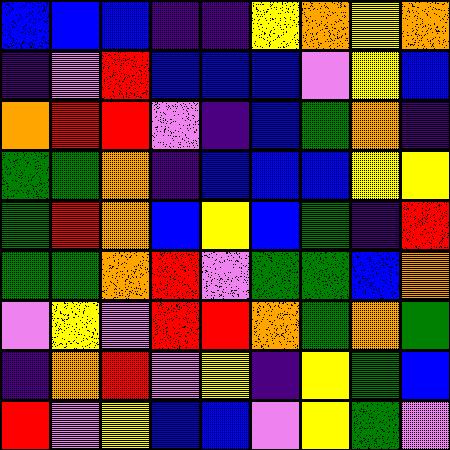[["blue", "blue", "blue", "indigo", "indigo", "yellow", "orange", "yellow", "orange"], ["indigo", "violet", "red", "blue", "blue", "blue", "violet", "yellow", "blue"], ["orange", "red", "red", "violet", "indigo", "blue", "green", "orange", "indigo"], ["green", "green", "orange", "indigo", "blue", "blue", "blue", "yellow", "yellow"], ["green", "red", "orange", "blue", "yellow", "blue", "green", "indigo", "red"], ["green", "green", "orange", "red", "violet", "green", "green", "blue", "orange"], ["violet", "yellow", "violet", "red", "red", "orange", "green", "orange", "green"], ["indigo", "orange", "red", "violet", "yellow", "indigo", "yellow", "green", "blue"], ["red", "violet", "yellow", "blue", "blue", "violet", "yellow", "green", "violet"]]